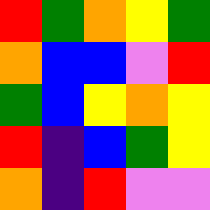[["red", "green", "orange", "yellow", "green"], ["orange", "blue", "blue", "violet", "red"], ["green", "blue", "yellow", "orange", "yellow"], ["red", "indigo", "blue", "green", "yellow"], ["orange", "indigo", "red", "violet", "violet"]]